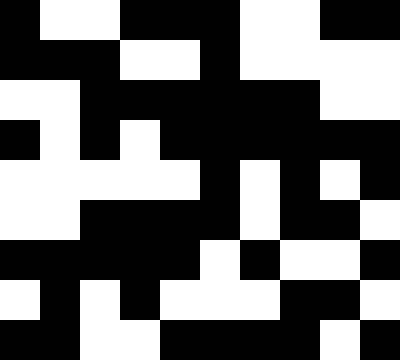[["black", "white", "white", "black", "black", "black", "white", "white", "black", "black"], ["black", "black", "black", "white", "white", "black", "white", "white", "white", "white"], ["white", "white", "black", "black", "black", "black", "black", "black", "white", "white"], ["black", "white", "black", "white", "black", "black", "black", "black", "black", "black"], ["white", "white", "white", "white", "white", "black", "white", "black", "white", "black"], ["white", "white", "black", "black", "black", "black", "white", "black", "black", "white"], ["black", "black", "black", "black", "black", "white", "black", "white", "white", "black"], ["white", "black", "white", "black", "white", "white", "white", "black", "black", "white"], ["black", "black", "white", "white", "black", "black", "black", "black", "white", "black"]]